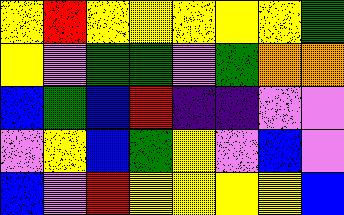[["yellow", "red", "yellow", "yellow", "yellow", "yellow", "yellow", "green"], ["yellow", "violet", "green", "green", "violet", "green", "orange", "orange"], ["blue", "green", "blue", "red", "indigo", "indigo", "violet", "violet"], ["violet", "yellow", "blue", "green", "yellow", "violet", "blue", "violet"], ["blue", "violet", "red", "yellow", "yellow", "yellow", "yellow", "blue"]]